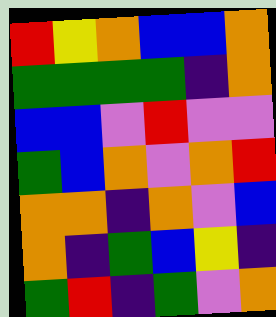[["red", "yellow", "orange", "blue", "blue", "orange"], ["green", "green", "green", "green", "indigo", "orange"], ["blue", "blue", "violet", "red", "violet", "violet"], ["green", "blue", "orange", "violet", "orange", "red"], ["orange", "orange", "indigo", "orange", "violet", "blue"], ["orange", "indigo", "green", "blue", "yellow", "indigo"], ["green", "red", "indigo", "green", "violet", "orange"]]